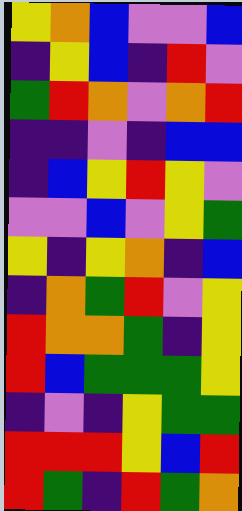[["yellow", "orange", "blue", "violet", "violet", "blue"], ["indigo", "yellow", "blue", "indigo", "red", "violet"], ["green", "red", "orange", "violet", "orange", "red"], ["indigo", "indigo", "violet", "indigo", "blue", "blue"], ["indigo", "blue", "yellow", "red", "yellow", "violet"], ["violet", "violet", "blue", "violet", "yellow", "green"], ["yellow", "indigo", "yellow", "orange", "indigo", "blue"], ["indigo", "orange", "green", "red", "violet", "yellow"], ["red", "orange", "orange", "green", "indigo", "yellow"], ["red", "blue", "green", "green", "green", "yellow"], ["indigo", "violet", "indigo", "yellow", "green", "green"], ["red", "red", "red", "yellow", "blue", "red"], ["red", "green", "indigo", "red", "green", "orange"]]